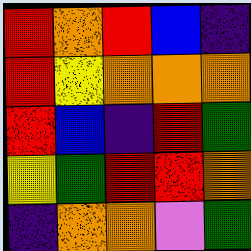[["red", "orange", "red", "blue", "indigo"], ["red", "yellow", "orange", "orange", "orange"], ["red", "blue", "indigo", "red", "green"], ["yellow", "green", "red", "red", "orange"], ["indigo", "orange", "orange", "violet", "green"]]